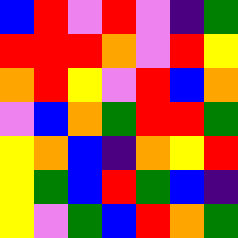[["blue", "red", "violet", "red", "violet", "indigo", "green"], ["red", "red", "red", "orange", "violet", "red", "yellow"], ["orange", "red", "yellow", "violet", "red", "blue", "orange"], ["violet", "blue", "orange", "green", "red", "red", "green"], ["yellow", "orange", "blue", "indigo", "orange", "yellow", "red"], ["yellow", "green", "blue", "red", "green", "blue", "indigo"], ["yellow", "violet", "green", "blue", "red", "orange", "green"]]